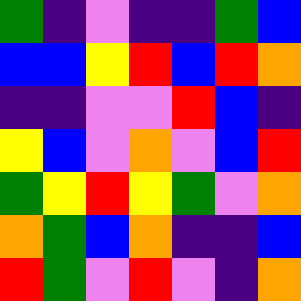[["green", "indigo", "violet", "indigo", "indigo", "green", "blue"], ["blue", "blue", "yellow", "red", "blue", "red", "orange"], ["indigo", "indigo", "violet", "violet", "red", "blue", "indigo"], ["yellow", "blue", "violet", "orange", "violet", "blue", "red"], ["green", "yellow", "red", "yellow", "green", "violet", "orange"], ["orange", "green", "blue", "orange", "indigo", "indigo", "blue"], ["red", "green", "violet", "red", "violet", "indigo", "orange"]]